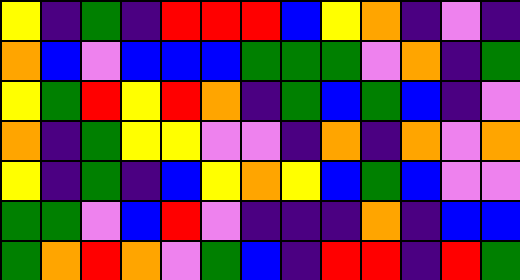[["yellow", "indigo", "green", "indigo", "red", "red", "red", "blue", "yellow", "orange", "indigo", "violet", "indigo"], ["orange", "blue", "violet", "blue", "blue", "blue", "green", "green", "green", "violet", "orange", "indigo", "green"], ["yellow", "green", "red", "yellow", "red", "orange", "indigo", "green", "blue", "green", "blue", "indigo", "violet"], ["orange", "indigo", "green", "yellow", "yellow", "violet", "violet", "indigo", "orange", "indigo", "orange", "violet", "orange"], ["yellow", "indigo", "green", "indigo", "blue", "yellow", "orange", "yellow", "blue", "green", "blue", "violet", "violet"], ["green", "green", "violet", "blue", "red", "violet", "indigo", "indigo", "indigo", "orange", "indigo", "blue", "blue"], ["green", "orange", "red", "orange", "violet", "green", "blue", "indigo", "red", "red", "indigo", "red", "green"]]